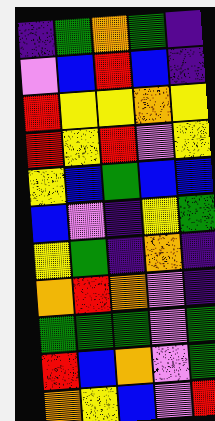[["indigo", "green", "orange", "green", "indigo"], ["violet", "blue", "red", "blue", "indigo"], ["red", "yellow", "yellow", "orange", "yellow"], ["red", "yellow", "red", "violet", "yellow"], ["yellow", "blue", "green", "blue", "blue"], ["blue", "violet", "indigo", "yellow", "green"], ["yellow", "green", "indigo", "orange", "indigo"], ["orange", "red", "orange", "violet", "indigo"], ["green", "green", "green", "violet", "green"], ["red", "blue", "orange", "violet", "green"], ["orange", "yellow", "blue", "violet", "red"]]